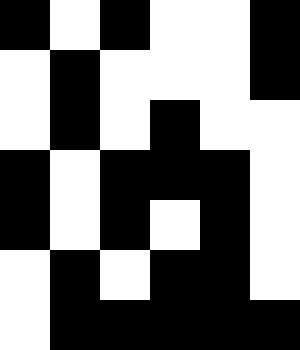[["black", "white", "black", "white", "white", "black"], ["white", "black", "white", "white", "white", "black"], ["white", "black", "white", "black", "white", "white"], ["black", "white", "black", "black", "black", "white"], ["black", "white", "black", "white", "black", "white"], ["white", "black", "white", "black", "black", "white"], ["white", "black", "black", "black", "black", "black"]]